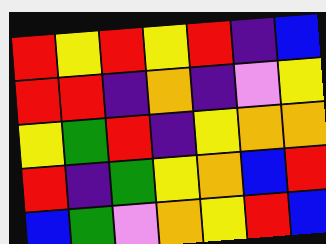[["red", "yellow", "red", "yellow", "red", "indigo", "blue"], ["red", "red", "indigo", "orange", "indigo", "violet", "yellow"], ["yellow", "green", "red", "indigo", "yellow", "orange", "orange"], ["red", "indigo", "green", "yellow", "orange", "blue", "red"], ["blue", "green", "violet", "orange", "yellow", "red", "blue"]]